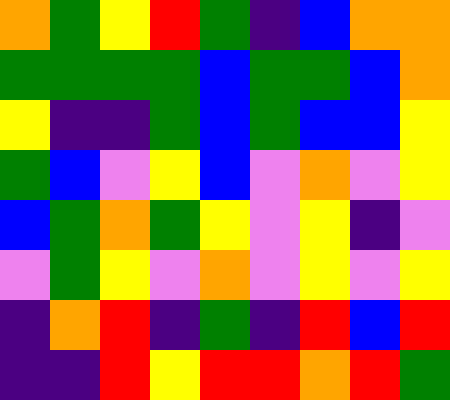[["orange", "green", "yellow", "red", "green", "indigo", "blue", "orange", "orange"], ["green", "green", "green", "green", "blue", "green", "green", "blue", "orange"], ["yellow", "indigo", "indigo", "green", "blue", "green", "blue", "blue", "yellow"], ["green", "blue", "violet", "yellow", "blue", "violet", "orange", "violet", "yellow"], ["blue", "green", "orange", "green", "yellow", "violet", "yellow", "indigo", "violet"], ["violet", "green", "yellow", "violet", "orange", "violet", "yellow", "violet", "yellow"], ["indigo", "orange", "red", "indigo", "green", "indigo", "red", "blue", "red"], ["indigo", "indigo", "red", "yellow", "red", "red", "orange", "red", "green"]]